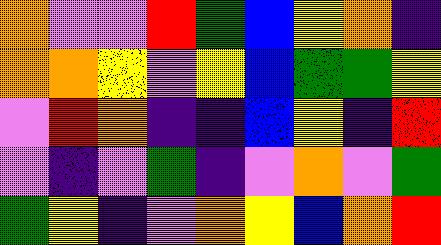[["orange", "violet", "violet", "red", "green", "blue", "yellow", "orange", "indigo"], ["orange", "orange", "yellow", "violet", "yellow", "blue", "green", "green", "yellow"], ["violet", "red", "orange", "indigo", "indigo", "blue", "yellow", "indigo", "red"], ["violet", "indigo", "violet", "green", "indigo", "violet", "orange", "violet", "green"], ["green", "yellow", "indigo", "violet", "orange", "yellow", "blue", "orange", "red"]]